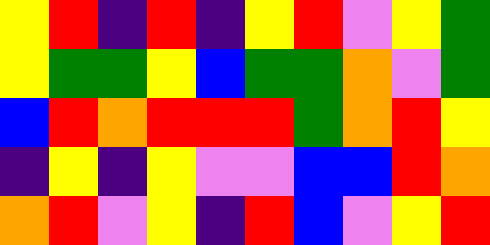[["yellow", "red", "indigo", "red", "indigo", "yellow", "red", "violet", "yellow", "green"], ["yellow", "green", "green", "yellow", "blue", "green", "green", "orange", "violet", "green"], ["blue", "red", "orange", "red", "red", "red", "green", "orange", "red", "yellow"], ["indigo", "yellow", "indigo", "yellow", "violet", "violet", "blue", "blue", "red", "orange"], ["orange", "red", "violet", "yellow", "indigo", "red", "blue", "violet", "yellow", "red"]]